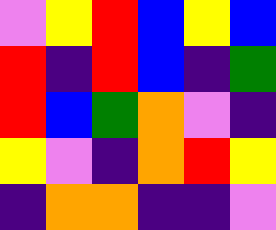[["violet", "yellow", "red", "blue", "yellow", "blue"], ["red", "indigo", "red", "blue", "indigo", "green"], ["red", "blue", "green", "orange", "violet", "indigo"], ["yellow", "violet", "indigo", "orange", "red", "yellow"], ["indigo", "orange", "orange", "indigo", "indigo", "violet"]]